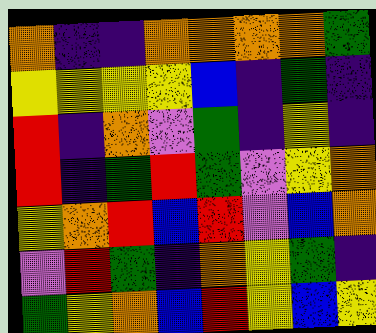[["orange", "indigo", "indigo", "orange", "orange", "orange", "orange", "green"], ["yellow", "yellow", "yellow", "yellow", "blue", "indigo", "green", "indigo"], ["red", "indigo", "orange", "violet", "green", "indigo", "yellow", "indigo"], ["red", "indigo", "green", "red", "green", "violet", "yellow", "orange"], ["yellow", "orange", "red", "blue", "red", "violet", "blue", "orange"], ["violet", "red", "green", "indigo", "orange", "yellow", "green", "indigo"], ["green", "yellow", "orange", "blue", "red", "yellow", "blue", "yellow"]]